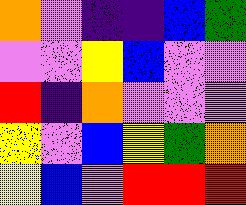[["orange", "violet", "indigo", "indigo", "blue", "green"], ["violet", "violet", "yellow", "blue", "violet", "violet"], ["red", "indigo", "orange", "violet", "violet", "violet"], ["yellow", "violet", "blue", "yellow", "green", "orange"], ["yellow", "blue", "violet", "red", "red", "red"]]